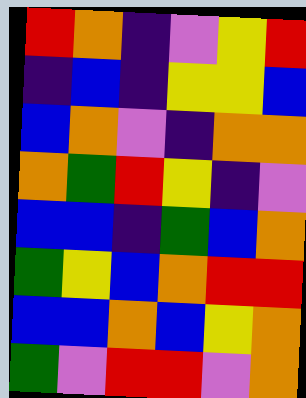[["red", "orange", "indigo", "violet", "yellow", "red"], ["indigo", "blue", "indigo", "yellow", "yellow", "blue"], ["blue", "orange", "violet", "indigo", "orange", "orange"], ["orange", "green", "red", "yellow", "indigo", "violet"], ["blue", "blue", "indigo", "green", "blue", "orange"], ["green", "yellow", "blue", "orange", "red", "red"], ["blue", "blue", "orange", "blue", "yellow", "orange"], ["green", "violet", "red", "red", "violet", "orange"]]